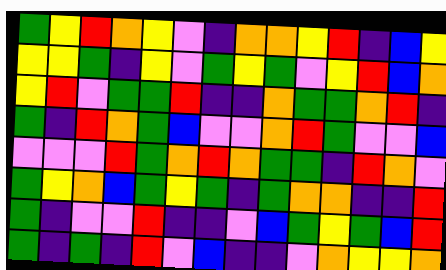[["green", "yellow", "red", "orange", "yellow", "violet", "indigo", "orange", "orange", "yellow", "red", "indigo", "blue", "yellow"], ["yellow", "yellow", "green", "indigo", "yellow", "violet", "green", "yellow", "green", "violet", "yellow", "red", "blue", "orange"], ["yellow", "red", "violet", "green", "green", "red", "indigo", "indigo", "orange", "green", "green", "orange", "red", "indigo"], ["green", "indigo", "red", "orange", "green", "blue", "violet", "violet", "orange", "red", "green", "violet", "violet", "blue"], ["violet", "violet", "violet", "red", "green", "orange", "red", "orange", "green", "green", "indigo", "red", "orange", "violet"], ["green", "yellow", "orange", "blue", "green", "yellow", "green", "indigo", "green", "orange", "orange", "indigo", "indigo", "red"], ["green", "indigo", "violet", "violet", "red", "indigo", "indigo", "violet", "blue", "green", "yellow", "green", "blue", "red"], ["green", "indigo", "green", "indigo", "red", "violet", "blue", "indigo", "indigo", "violet", "orange", "yellow", "yellow", "orange"]]